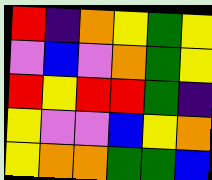[["red", "indigo", "orange", "yellow", "green", "yellow"], ["violet", "blue", "violet", "orange", "green", "yellow"], ["red", "yellow", "red", "red", "green", "indigo"], ["yellow", "violet", "violet", "blue", "yellow", "orange"], ["yellow", "orange", "orange", "green", "green", "blue"]]